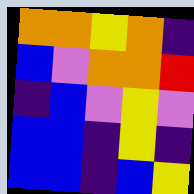[["orange", "orange", "yellow", "orange", "indigo"], ["blue", "violet", "orange", "orange", "red"], ["indigo", "blue", "violet", "yellow", "violet"], ["blue", "blue", "indigo", "yellow", "indigo"], ["blue", "blue", "indigo", "blue", "yellow"]]